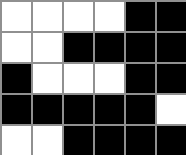[["white", "white", "white", "white", "black", "black"], ["white", "white", "black", "black", "black", "black"], ["black", "white", "white", "white", "black", "black"], ["black", "black", "black", "black", "black", "white"], ["white", "white", "black", "black", "black", "black"]]